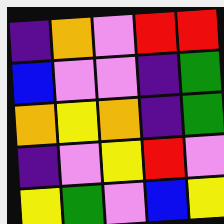[["indigo", "orange", "violet", "red", "red"], ["blue", "violet", "violet", "indigo", "green"], ["orange", "yellow", "orange", "indigo", "green"], ["indigo", "violet", "yellow", "red", "violet"], ["yellow", "green", "violet", "blue", "yellow"]]